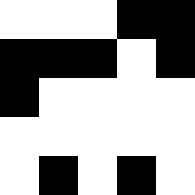[["white", "white", "white", "black", "black"], ["black", "black", "black", "white", "black"], ["black", "white", "white", "white", "white"], ["white", "white", "white", "white", "white"], ["white", "black", "white", "black", "white"]]